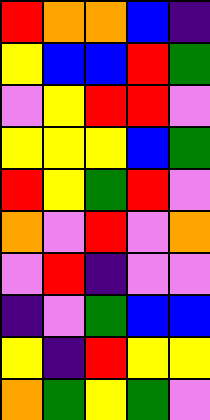[["red", "orange", "orange", "blue", "indigo"], ["yellow", "blue", "blue", "red", "green"], ["violet", "yellow", "red", "red", "violet"], ["yellow", "yellow", "yellow", "blue", "green"], ["red", "yellow", "green", "red", "violet"], ["orange", "violet", "red", "violet", "orange"], ["violet", "red", "indigo", "violet", "violet"], ["indigo", "violet", "green", "blue", "blue"], ["yellow", "indigo", "red", "yellow", "yellow"], ["orange", "green", "yellow", "green", "violet"]]